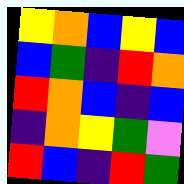[["yellow", "orange", "blue", "yellow", "blue"], ["blue", "green", "indigo", "red", "orange"], ["red", "orange", "blue", "indigo", "blue"], ["indigo", "orange", "yellow", "green", "violet"], ["red", "blue", "indigo", "red", "green"]]